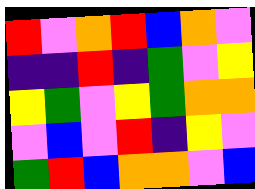[["red", "violet", "orange", "red", "blue", "orange", "violet"], ["indigo", "indigo", "red", "indigo", "green", "violet", "yellow"], ["yellow", "green", "violet", "yellow", "green", "orange", "orange"], ["violet", "blue", "violet", "red", "indigo", "yellow", "violet"], ["green", "red", "blue", "orange", "orange", "violet", "blue"]]